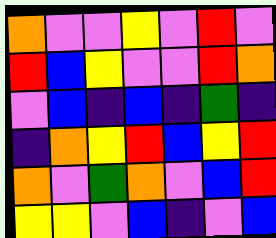[["orange", "violet", "violet", "yellow", "violet", "red", "violet"], ["red", "blue", "yellow", "violet", "violet", "red", "orange"], ["violet", "blue", "indigo", "blue", "indigo", "green", "indigo"], ["indigo", "orange", "yellow", "red", "blue", "yellow", "red"], ["orange", "violet", "green", "orange", "violet", "blue", "red"], ["yellow", "yellow", "violet", "blue", "indigo", "violet", "blue"]]